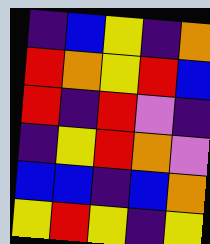[["indigo", "blue", "yellow", "indigo", "orange"], ["red", "orange", "yellow", "red", "blue"], ["red", "indigo", "red", "violet", "indigo"], ["indigo", "yellow", "red", "orange", "violet"], ["blue", "blue", "indigo", "blue", "orange"], ["yellow", "red", "yellow", "indigo", "yellow"]]